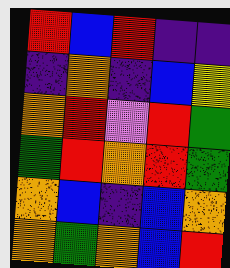[["red", "blue", "red", "indigo", "indigo"], ["indigo", "orange", "indigo", "blue", "yellow"], ["orange", "red", "violet", "red", "green"], ["green", "red", "orange", "red", "green"], ["orange", "blue", "indigo", "blue", "orange"], ["orange", "green", "orange", "blue", "red"]]